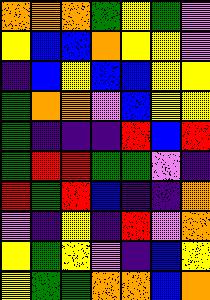[["orange", "orange", "orange", "green", "yellow", "green", "violet"], ["yellow", "blue", "blue", "orange", "yellow", "yellow", "violet"], ["indigo", "blue", "yellow", "blue", "blue", "yellow", "yellow"], ["green", "orange", "orange", "violet", "blue", "yellow", "yellow"], ["green", "indigo", "indigo", "indigo", "red", "blue", "red"], ["green", "red", "red", "green", "green", "violet", "indigo"], ["red", "green", "red", "blue", "indigo", "indigo", "orange"], ["violet", "indigo", "yellow", "indigo", "red", "violet", "orange"], ["yellow", "green", "yellow", "violet", "indigo", "blue", "yellow"], ["yellow", "green", "green", "orange", "orange", "blue", "orange"]]